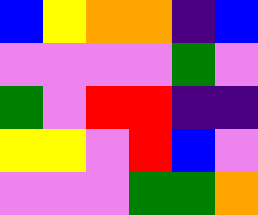[["blue", "yellow", "orange", "orange", "indigo", "blue"], ["violet", "violet", "violet", "violet", "green", "violet"], ["green", "violet", "red", "red", "indigo", "indigo"], ["yellow", "yellow", "violet", "red", "blue", "violet"], ["violet", "violet", "violet", "green", "green", "orange"]]